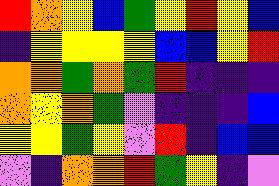[["red", "orange", "yellow", "blue", "green", "yellow", "red", "yellow", "blue"], ["indigo", "yellow", "yellow", "yellow", "yellow", "blue", "blue", "yellow", "red"], ["orange", "orange", "green", "orange", "green", "red", "indigo", "indigo", "indigo"], ["orange", "yellow", "orange", "green", "violet", "indigo", "indigo", "indigo", "blue"], ["yellow", "yellow", "green", "yellow", "violet", "red", "indigo", "blue", "blue"], ["violet", "indigo", "orange", "orange", "red", "green", "yellow", "indigo", "violet"]]